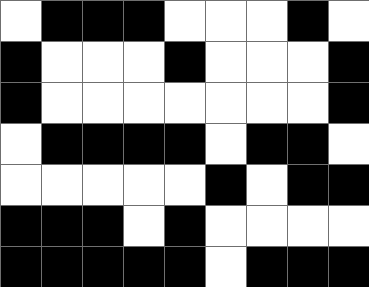[["white", "black", "black", "black", "white", "white", "white", "black", "white"], ["black", "white", "white", "white", "black", "white", "white", "white", "black"], ["black", "white", "white", "white", "white", "white", "white", "white", "black"], ["white", "black", "black", "black", "black", "white", "black", "black", "white"], ["white", "white", "white", "white", "white", "black", "white", "black", "black"], ["black", "black", "black", "white", "black", "white", "white", "white", "white"], ["black", "black", "black", "black", "black", "white", "black", "black", "black"]]